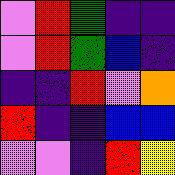[["violet", "red", "green", "indigo", "indigo"], ["violet", "red", "green", "blue", "indigo"], ["indigo", "indigo", "red", "violet", "orange"], ["red", "indigo", "indigo", "blue", "blue"], ["violet", "violet", "indigo", "red", "yellow"]]